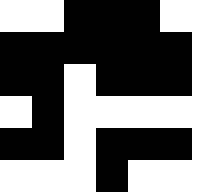[["white", "white", "black", "black", "black", "white", "white"], ["black", "black", "black", "black", "black", "black", "white"], ["black", "black", "white", "black", "black", "black", "white"], ["white", "black", "white", "white", "white", "white", "white"], ["black", "black", "white", "black", "black", "black", "white"], ["white", "white", "white", "black", "white", "white", "white"]]